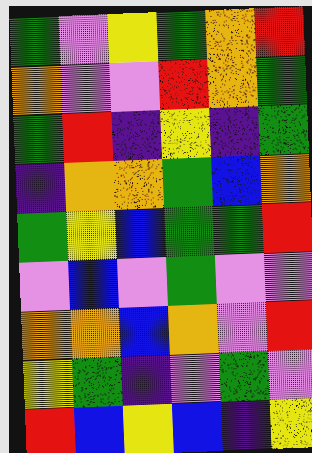[["green", "violet", "yellow", "green", "orange", "red"], ["orange", "violet", "violet", "red", "orange", "green"], ["green", "red", "indigo", "yellow", "indigo", "green"], ["indigo", "orange", "orange", "green", "blue", "orange"], ["green", "yellow", "blue", "green", "green", "red"], ["violet", "blue", "violet", "green", "violet", "violet"], ["orange", "orange", "blue", "orange", "violet", "red"], ["yellow", "green", "indigo", "violet", "green", "violet"], ["red", "blue", "yellow", "blue", "indigo", "yellow"]]